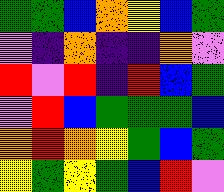[["green", "green", "blue", "orange", "yellow", "blue", "green"], ["violet", "indigo", "orange", "indigo", "indigo", "orange", "violet"], ["red", "violet", "red", "indigo", "red", "blue", "green"], ["violet", "red", "blue", "green", "green", "green", "blue"], ["orange", "red", "orange", "yellow", "green", "blue", "green"], ["yellow", "green", "yellow", "green", "blue", "red", "violet"]]